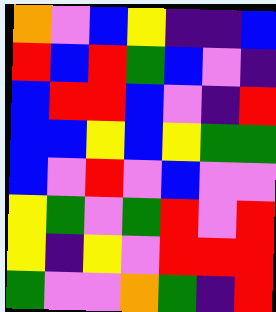[["orange", "violet", "blue", "yellow", "indigo", "indigo", "blue"], ["red", "blue", "red", "green", "blue", "violet", "indigo"], ["blue", "red", "red", "blue", "violet", "indigo", "red"], ["blue", "blue", "yellow", "blue", "yellow", "green", "green"], ["blue", "violet", "red", "violet", "blue", "violet", "violet"], ["yellow", "green", "violet", "green", "red", "violet", "red"], ["yellow", "indigo", "yellow", "violet", "red", "red", "red"], ["green", "violet", "violet", "orange", "green", "indigo", "red"]]